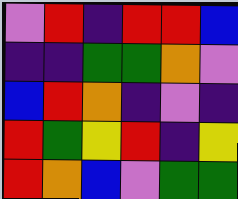[["violet", "red", "indigo", "red", "red", "blue"], ["indigo", "indigo", "green", "green", "orange", "violet"], ["blue", "red", "orange", "indigo", "violet", "indigo"], ["red", "green", "yellow", "red", "indigo", "yellow"], ["red", "orange", "blue", "violet", "green", "green"]]